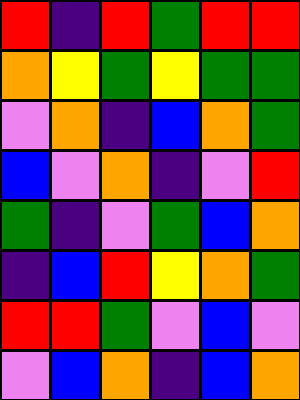[["red", "indigo", "red", "green", "red", "red"], ["orange", "yellow", "green", "yellow", "green", "green"], ["violet", "orange", "indigo", "blue", "orange", "green"], ["blue", "violet", "orange", "indigo", "violet", "red"], ["green", "indigo", "violet", "green", "blue", "orange"], ["indigo", "blue", "red", "yellow", "orange", "green"], ["red", "red", "green", "violet", "blue", "violet"], ["violet", "blue", "orange", "indigo", "blue", "orange"]]